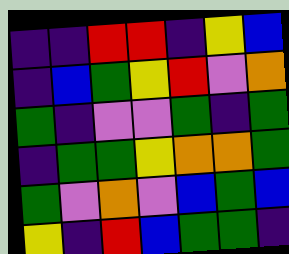[["indigo", "indigo", "red", "red", "indigo", "yellow", "blue"], ["indigo", "blue", "green", "yellow", "red", "violet", "orange"], ["green", "indigo", "violet", "violet", "green", "indigo", "green"], ["indigo", "green", "green", "yellow", "orange", "orange", "green"], ["green", "violet", "orange", "violet", "blue", "green", "blue"], ["yellow", "indigo", "red", "blue", "green", "green", "indigo"]]